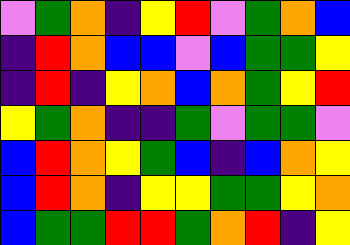[["violet", "green", "orange", "indigo", "yellow", "red", "violet", "green", "orange", "blue"], ["indigo", "red", "orange", "blue", "blue", "violet", "blue", "green", "green", "yellow"], ["indigo", "red", "indigo", "yellow", "orange", "blue", "orange", "green", "yellow", "red"], ["yellow", "green", "orange", "indigo", "indigo", "green", "violet", "green", "green", "violet"], ["blue", "red", "orange", "yellow", "green", "blue", "indigo", "blue", "orange", "yellow"], ["blue", "red", "orange", "indigo", "yellow", "yellow", "green", "green", "yellow", "orange"], ["blue", "green", "green", "red", "red", "green", "orange", "red", "indigo", "yellow"]]